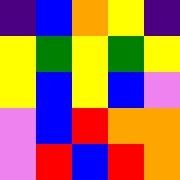[["indigo", "blue", "orange", "yellow", "indigo"], ["yellow", "green", "yellow", "green", "yellow"], ["yellow", "blue", "yellow", "blue", "violet"], ["violet", "blue", "red", "orange", "orange"], ["violet", "red", "blue", "red", "orange"]]